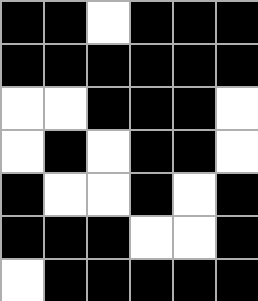[["black", "black", "white", "black", "black", "black"], ["black", "black", "black", "black", "black", "black"], ["white", "white", "black", "black", "black", "white"], ["white", "black", "white", "black", "black", "white"], ["black", "white", "white", "black", "white", "black"], ["black", "black", "black", "white", "white", "black"], ["white", "black", "black", "black", "black", "black"]]